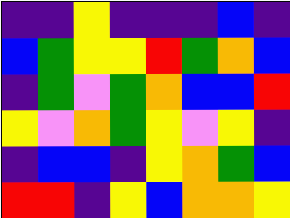[["indigo", "indigo", "yellow", "indigo", "indigo", "indigo", "blue", "indigo"], ["blue", "green", "yellow", "yellow", "red", "green", "orange", "blue"], ["indigo", "green", "violet", "green", "orange", "blue", "blue", "red"], ["yellow", "violet", "orange", "green", "yellow", "violet", "yellow", "indigo"], ["indigo", "blue", "blue", "indigo", "yellow", "orange", "green", "blue"], ["red", "red", "indigo", "yellow", "blue", "orange", "orange", "yellow"]]